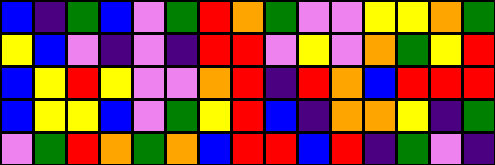[["blue", "indigo", "green", "blue", "violet", "green", "red", "orange", "green", "violet", "violet", "yellow", "yellow", "orange", "green"], ["yellow", "blue", "violet", "indigo", "violet", "indigo", "red", "red", "violet", "yellow", "violet", "orange", "green", "yellow", "red"], ["blue", "yellow", "red", "yellow", "violet", "violet", "orange", "red", "indigo", "red", "orange", "blue", "red", "red", "red"], ["blue", "yellow", "yellow", "blue", "violet", "green", "yellow", "red", "blue", "indigo", "orange", "orange", "yellow", "indigo", "green"], ["violet", "green", "red", "orange", "green", "orange", "blue", "red", "red", "blue", "red", "indigo", "green", "violet", "indigo"]]